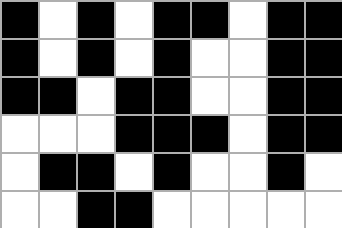[["black", "white", "black", "white", "black", "black", "white", "black", "black"], ["black", "white", "black", "white", "black", "white", "white", "black", "black"], ["black", "black", "white", "black", "black", "white", "white", "black", "black"], ["white", "white", "white", "black", "black", "black", "white", "black", "black"], ["white", "black", "black", "white", "black", "white", "white", "black", "white"], ["white", "white", "black", "black", "white", "white", "white", "white", "white"]]